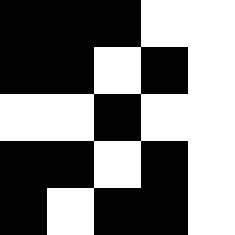[["black", "black", "black", "white", "white"], ["black", "black", "white", "black", "white"], ["white", "white", "black", "white", "white"], ["black", "black", "white", "black", "white"], ["black", "white", "black", "black", "white"]]